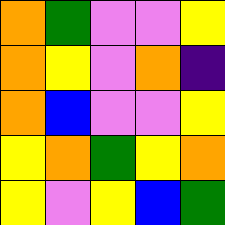[["orange", "green", "violet", "violet", "yellow"], ["orange", "yellow", "violet", "orange", "indigo"], ["orange", "blue", "violet", "violet", "yellow"], ["yellow", "orange", "green", "yellow", "orange"], ["yellow", "violet", "yellow", "blue", "green"]]